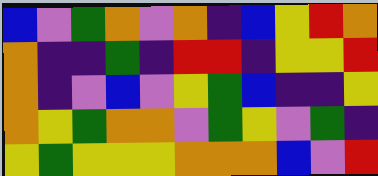[["blue", "violet", "green", "orange", "violet", "orange", "indigo", "blue", "yellow", "red", "orange"], ["orange", "indigo", "indigo", "green", "indigo", "red", "red", "indigo", "yellow", "yellow", "red"], ["orange", "indigo", "violet", "blue", "violet", "yellow", "green", "blue", "indigo", "indigo", "yellow"], ["orange", "yellow", "green", "orange", "orange", "violet", "green", "yellow", "violet", "green", "indigo"], ["yellow", "green", "yellow", "yellow", "yellow", "orange", "orange", "orange", "blue", "violet", "red"]]